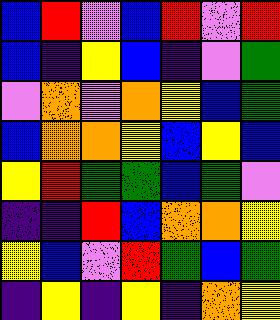[["blue", "red", "violet", "blue", "red", "violet", "red"], ["blue", "indigo", "yellow", "blue", "indigo", "violet", "green"], ["violet", "orange", "violet", "orange", "yellow", "blue", "green"], ["blue", "orange", "orange", "yellow", "blue", "yellow", "blue"], ["yellow", "red", "green", "green", "blue", "green", "violet"], ["indigo", "indigo", "red", "blue", "orange", "orange", "yellow"], ["yellow", "blue", "violet", "red", "green", "blue", "green"], ["indigo", "yellow", "indigo", "yellow", "indigo", "orange", "yellow"]]